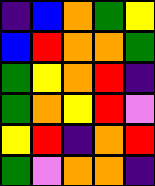[["indigo", "blue", "orange", "green", "yellow"], ["blue", "red", "orange", "orange", "green"], ["green", "yellow", "orange", "red", "indigo"], ["green", "orange", "yellow", "red", "violet"], ["yellow", "red", "indigo", "orange", "red"], ["green", "violet", "orange", "orange", "indigo"]]